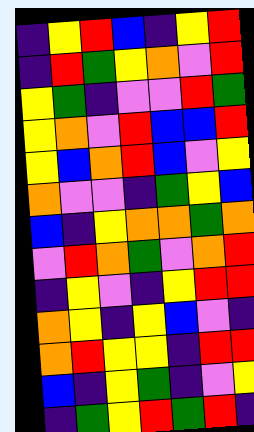[["indigo", "yellow", "red", "blue", "indigo", "yellow", "red"], ["indigo", "red", "green", "yellow", "orange", "violet", "red"], ["yellow", "green", "indigo", "violet", "violet", "red", "green"], ["yellow", "orange", "violet", "red", "blue", "blue", "red"], ["yellow", "blue", "orange", "red", "blue", "violet", "yellow"], ["orange", "violet", "violet", "indigo", "green", "yellow", "blue"], ["blue", "indigo", "yellow", "orange", "orange", "green", "orange"], ["violet", "red", "orange", "green", "violet", "orange", "red"], ["indigo", "yellow", "violet", "indigo", "yellow", "red", "red"], ["orange", "yellow", "indigo", "yellow", "blue", "violet", "indigo"], ["orange", "red", "yellow", "yellow", "indigo", "red", "red"], ["blue", "indigo", "yellow", "green", "indigo", "violet", "yellow"], ["indigo", "green", "yellow", "red", "green", "red", "indigo"]]